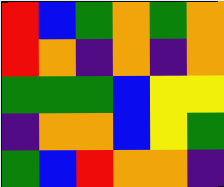[["red", "blue", "green", "orange", "green", "orange"], ["red", "orange", "indigo", "orange", "indigo", "orange"], ["green", "green", "green", "blue", "yellow", "yellow"], ["indigo", "orange", "orange", "blue", "yellow", "green"], ["green", "blue", "red", "orange", "orange", "indigo"]]